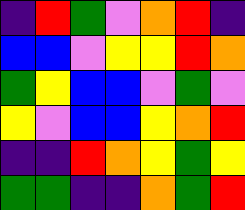[["indigo", "red", "green", "violet", "orange", "red", "indigo"], ["blue", "blue", "violet", "yellow", "yellow", "red", "orange"], ["green", "yellow", "blue", "blue", "violet", "green", "violet"], ["yellow", "violet", "blue", "blue", "yellow", "orange", "red"], ["indigo", "indigo", "red", "orange", "yellow", "green", "yellow"], ["green", "green", "indigo", "indigo", "orange", "green", "red"]]